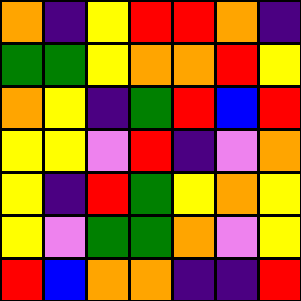[["orange", "indigo", "yellow", "red", "red", "orange", "indigo"], ["green", "green", "yellow", "orange", "orange", "red", "yellow"], ["orange", "yellow", "indigo", "green", "red", "blue", "red"], ["yellow", "yellow", "violet", "red", "indigo", "violet", "orange"], ["yellow", "indigo", "red", "green", "yellow", "orange", "yellow"], ["yellow", "violet", "green", "green", "orange", "violet", "yellow"], ["red", "blue", "orange", "orange", "indigo", "indigo", "red"]]